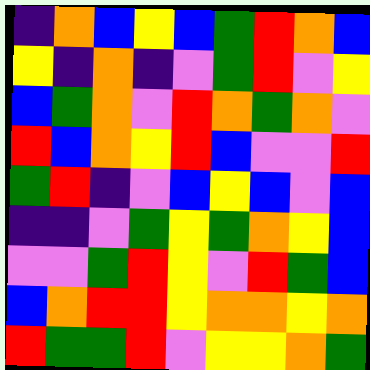[["indigo", "orange", "blue", "yellow", "blue", "green", "red", "orange", "blue"], ["yellow", "indigo", "orange", "indigo", "violet", "green", "red", "violet", "yellow"], ["blue", "green", "orange", "violet", "red", "orange", "green", "orange", "violet"], ["red", "blue", "orange", "yellow", "red", "blue", "violet", "violet", "red"], ["green", "red", "indigo", "violet", "blue", "yellow", "blue", "violet", "blue"], ["indigo", "indigo", "violet", "green", "yellow", "green", "orange", "yellow", "blue"], ["violet", "violet", "green", "red", "yellow", "violet", "red", "green", "blue"], ["blue", "orange", "red", "red", "yellow", "orange", "orange", "yellow", "orange"], ["red", "green", "green", "red", "violet", "yellow", "yellow", "orange", "green"]]